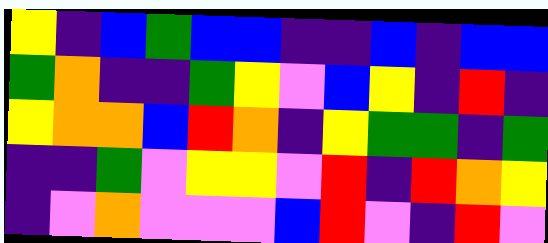[["yellow", "indigo", "blue", "green", "blue", "blue", "indigo", "indigo", "blue", "indigo", "blue", "blue"], ["green", "orange", "indigo", "indigo", "green", "yellow", "violet", "blue", "yellow", "indigo", "red", "indigo"], ["yellow", "orange", "orange", "blue", "red", "orange", "indigo", "yellow", "green", "green", "indigo", "green"], ["indigo", "indigo", "green", "violet", "yellow", "yellow", "violet", "red", "indigo", "red", "orange", "yellow"], ["indigo", "violet", "orange", "violet", "violet", "violet", "blue", "red", "violet", "indigo", "red", "violet"]]